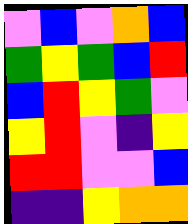[["violet", "blue", "violet", "orange", "blue"], ["green", "yellow", "green", "blue", "red"], ["blue", "red", "yellow", "green", "violet"], ["yellow", "red", "violet", "indigo", "yellow"], ["red", "red", "violet", "violet", "blue"], ["indigo", "indigo", "yellow", "orange", "orange"]]